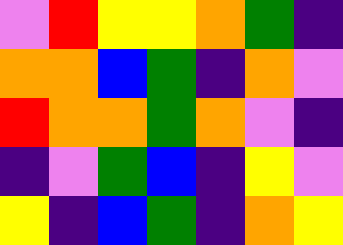[["violet", "red", "yellow", "yellow", "orange", "green", "indigo"], ["orange", "orange", "blue", "green", "indigo", "orange", "violet"], ["red", "orange", "orange", "green", "orange", "violet", "indigo"], ["indigo", "violet", "green", "blue", "indigo", "yellow", "violet"], ["yellow", "indigo", "blue", "green", "indigo", "orange", "yellow"]]